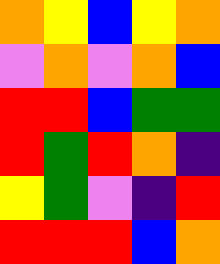[["orange", "yellow", "blue", "yellow", "orange"], ["violet", "orange", "violet", "orange", "blue"], ["red", "red", "blue", "green", "green"], ["red", "green", "red", "orange", "indigo"], ["yellow", "green", "violet", "indigo", "red"], ["red", "red", "red", "blue", "orange"]]